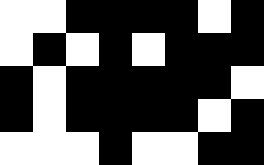[["white", "white", "black", "black", "black", "black", "white", "black"], ["white", "black", "white", "black", "white", "black", "black", "black"], ["black", "white", "black", "black", "black", "black", "black", "white"], ["black", "white", "black", "black", "black", "black", "white", "black"], ["white", "white", "white", "black", "white", "white", "black", "black"]]